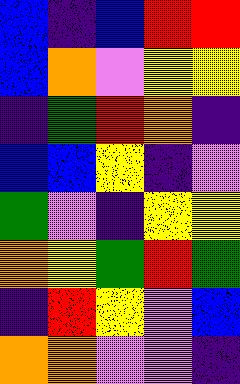[["blue", "indigo", "blue", "red", "red"], ["blue", "orange", "violet", "yellow", "yellow"], ["indigo", "green", "red", "orange", "indigo"], ["blue", "blue", "yellow", "indigo", "violet"], ["green", "violet", "indigo", "yellow", "yellow"], ["orange", "yellow", "green", "red", "green"], ["indigo", "red", "yellow", "violet", "blue"], ["orange", "orange", "violet", "violet", "indigo"]]